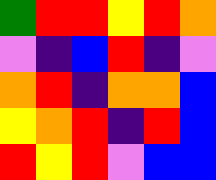[["green", "red", "red", "yellow", "red", "orange"], ["violet", "indigo", "blue", "red", "indigo", "violet"], ["orange", "red", "indigo", "orange", "orange", "blue"], ["yellow", "orange", "red", "indigo", "red", "blue"], ["red", "yellow", "red", "violet", "blue", "blue"]]